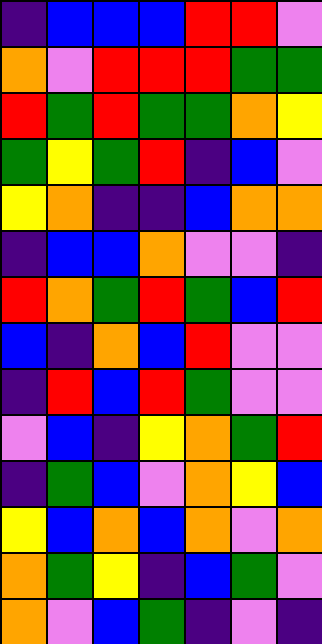[["indigo", "blue", "blue", "blue", "red", "red", "violet"], ["orange", "violet", "red", "red", "red", "green", "green"], ["red", "green", "red", "green", "green", "orange", "yellow"], ["green", "yellow", "green", "red", "indigo", "blue", "violet"], ["yellow", "orange", "indigo", "indigo", "blue", "orange", "orange"], ["indigo", "blue", "blue", "orange", "violet", "violet", "indigo"], ["red", "orange", "green", "red", "green", "blue", "red"], ["blue", "indigo", "orange", "blue", "red", "violet", "violet"], ["indigo", "red", "blue", "red", "green", "violet", "violet"], ["violet", "blue", "indigo", "yellow", "orange", "green", "red"], ["indigo", "green", "blue", "violet", "orange", "yellow", "blue"], ["yellow", "blue", "orange", "blue", "orange", "violet", "orange"], ["orange", "green", "yellow", "indigo", "blue", "green", "violet"], ["orange", "violet", "blue", "green", "indigo", "violet", "indigo"]]